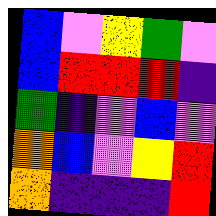[["blue", "violet", "yellow", "green", "violet"], ["blue", "red", "red", "red", "indigo"], ["green", "indigo", "violet", "blue", "violet"], ["orange", "blue", "violet", "yellow", "red"], ["orange", "indigo", "indigo", "indigo", "red"]]